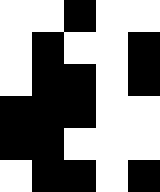[["white", "white", "black", "white", "white"], ["white", "black", "white", "white", "black"], ["white", "black", "black", "white", "black"], ["black", "black", "black", "white", "white"], ["black", "black", "white", "white", "white"], ["white", "black", "black", "white", "black"]]